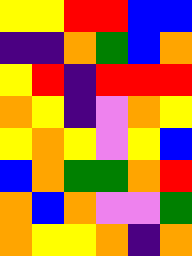[["yellow", "yellow", "red", "red", "blue", "blue"], ["indigo", "indigo", "orange", "green", "blue", "orange"], ["yellow", "red", "indigo", "red", "red", "red"], ["orange", "yellow", "indigo", "violet", "orange", "yellow"], ["yellow", "orange", "yellow", "violet", "yellow", "blue"], ["blue", "orange", "green", "green", "orange", "red"], ["orange", "blue", "orange", "violet", "violet", "green"], ["orange", "yellow", "yellow", "orange", "indigo", "orange"]]